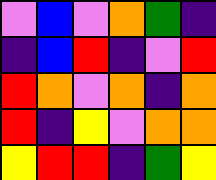[["violet", "blue", "violet", "orange", "green", "indigo"], ["indigo", "blue", "red", "indigo", "violet", "red"], ["red", "orange", "violet", "orange", "indigo", "orange"], ["red", "indigo", "yellow", "violet", "orange", "orange"], ["yellow", "red", "red", "indigo", "green", "yellow"]]